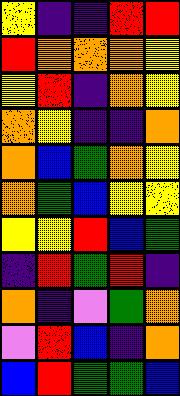[["yellow", "indigo", "indigo", "red", "red"], ["red", "orange", "orange", "orange", "yellow"], ["yellow", "red", "indigo", "orange", "yellow"], ["orange", "yellow", "indigo", "indigo", "orange"], ["orange", "blue", "green", "orange", "yellow"], ["orange", "green", "blue", "yellow", "yellow"], ["yellow", "yellow", "red", "blue", "green"], ["indigo", "red", "green", "red", "indigo"], ["orange", "indigo", "violet", "green", "orange"], ["violet", "red", "blue", "indigo", "orange"], ["blue", "red", "green", "green", "blue"]]